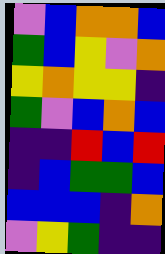[["violet", "blue", "orange", "orange", "blue"], ["green", "blue", "yellow", "violet", "orange"], ["yellow", "orange", "yellow", "yellow", "indigo"], ["green", "violet", "blue", "orange", "blue"], ["indigo", "indigo", "red", "blue", "red"], ["indigo", "blue", "green", "green", "blue"], ["blue", "blue", "blue", "indigo", "orange"], ["violet", "yellow", "green", "indigo", "indigo"]]